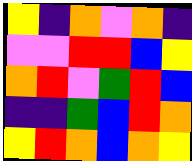[["yellow", "indigo", "orange", "violet", "orange", "indigo"], ["violet", "violet", "red", "red", "blue", "yellow"], ["orange", "red", "violet", "green", "red", "blue"], ["indigo", "indigo", "green", "blue", "red", "orange"], ["yellow", "red", "orange", "blue", "orange", "yellow"]]